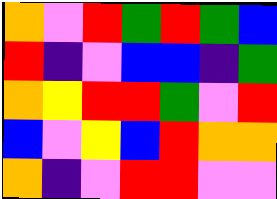[["orange", "violet", "red", "green", "red", "green", "blue"], ["red", "indigo", "violet", "blue", "blue", "indigo", "green"], ["orange", "yellow", "red", "red", "green", "violet", "red"], ["blue", "violet", "yellow", "blue", "red", "orange", "orange"], ["orange", "indigo", "violet", "red", "red", "violet", "violet"]]